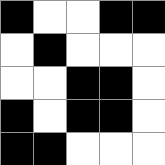[["black", "white", "white", "black", "black"], ["white", "black", "white", "white", "white"], ["white", "white", "black", "black", "white"], ["black", "white", "black", "black", "white"], ["black", "black", "white", "white", "white"]]